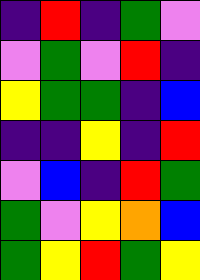[["indigo", "red", "indigo", "green", "violet"], ["violet", "green", "violet", "red", "indigo"], ["yellow", "green", "green", "indigo", "blue"], ["indigo", "indigo", "yellow", "indigo", "red"], ["violet", "blue", "indigo", "red", "green"], ["green", "violet", "yellow", "orange", "blue"], ["green", "yellow", "red", "green", "yellow"]]